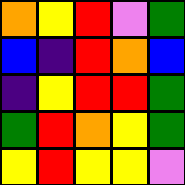[["orange", "yellow", "red", "violet", "green"], ["blue", "indigo", "red", "orange", "blue"], ["indigo", "yellow", "red", "red", "green"], ["green", "red", "orange", "yellow", "green"], ["yellow", "red", "yellow", "yellow", "violet"]]